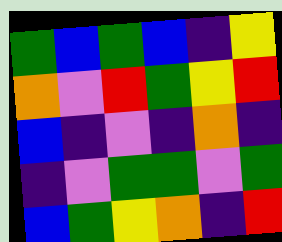[["green", "blue", "green", "blue", "indigo", "yellow"], ["orange", "violet", "red", "green", "yellow", "red"], ["blue", "indigo", "violet", "indigo", "orange", "indigo"], ["indigo", "violet", "green", "green", "violet", "green"], ["blue", "green", "yellow", "orange", "indigo", "red"]]